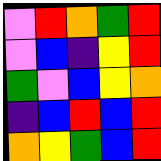[["violet", "red", "orange", "green", "red"], ["violet", "blue", "indigo", "yellow", "red"], ["green", "violet", "blue", "yellow", "orange"], ["indigo", "blue", "red", "blue", "red"], ["orange", "yellow", "green", "blue", "red"]]